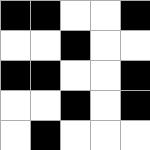[["black", "black", "white", "white", "black"], ["white", "white", "black", "white", "white"], ["black", "black", "white", "white", "black"], ["white", "white", "black", "white", "black"], ["white", "black", "white", "white", "white"]]